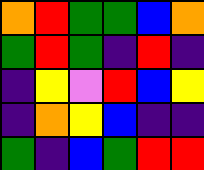[["orange", "red", "green", "green", "blue", "orange"], ["green", "red", "green", "indigo", "red", "indigo"], ["indigo", "yellow", "violet", "red", "blue", "yellow"], ["indigo", "orange", "yellow", "blue", "indigo", "indigo"], ["green", "indigo", "blue", "green", "red", "red"]]